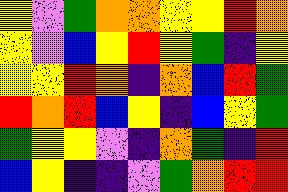[["yellow", "violet", "green", "orange", "orange", "yellow", "yellow", "red", "orange"], ["yellow", "violet", "blue", "yellow", "red", "yellow", "green", "indigo", "yellow"], ["yellow", "yellow", "red", "orange", "indigo", "orange", "blue", "red", "green"], ["red", "orange", "red", "blue", "yellow", "indigo", "blue", "yellow", "green"], ["green", "yellow", "yellow", "violet", "indigo", "orange", "green", "indigo", "red"], ["blue", "yellow", "indigo", "indigo", "violet", "green", "orange", "red", "red"]]